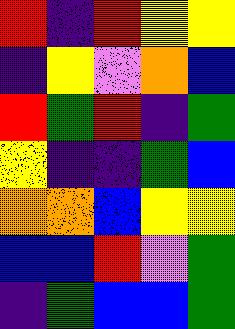[["red", "indigo", "red", "yellow", "yellow"], ["indigo", "yellow", "violet", "orange", "blue"], ["red", "green", "red", "indigo", "green"], ["yellow", "indigo", "indigo", "green", "blue"], ["orange", "orange", "blue", "yellow", "yellow"], ["blue", "blue", "red", "violet", "green"], ["indigo", "green", "blue", "blue", "green"]]